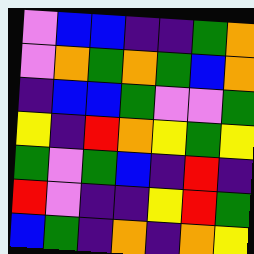[["violet", "blue", "blue", "indigo", "indigo", "green", "orange"], ["violet", "orange", "green", "orange", "green", "blue", "orange"], ["indigo", "blue", "blue", "green", "violet", "violet", "green"], ["yellow", "indigo", "red", "orange", "yellow", "green", "yellow"], ["green", "violet", "green", "blue", "indigo", "red", "indigo"], ["red", "violet", "indigo", "indigo", "yellow", "red", "green"], ["blue", "green", "indigo", "orange", "indigo", "orange", "yellow"]]